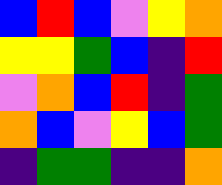[["blue", "red", "blue", "violet", "yellow", "orange"], ["yellow", "yellow", "green", "blue", "indigo", "red"], ["violet", "orange", "blue", "red", "indigo", "green"], ["orange", "blue", "violet", "yellow", "blue", "green"], ["indigo", "green", "green", "indigo", "indigo", "orange"]]